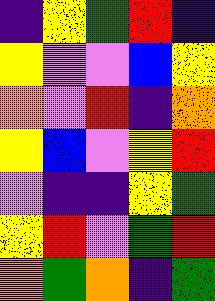[["indigo", "yellow", "green", "red", "indigo"], ["yellow", "violet", "violet", "blue", "yellow"], ["orange", "violet", "red", "indigo", "orange"], ["yellow", "blue", "violet", "yellow", "red"], ["violet", "indigo", "indigo", "yellow", "green"], ["yellow", "red", "violet", "green", "red"], ["orange", "green", "orange", "indigo", "green"]]